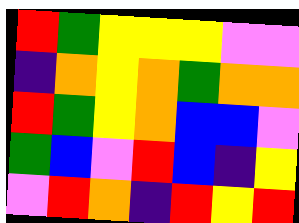[["red", "green", "yellow", "yellow", "yellow", "violet", "violet"], ["indigo", "orange", "yellow", "orange", "green", "orange", "orange"], ["red", "green", "yellow", "orange", "blue", "blue", "violet"], ["green", "blue", "violet", "red", "blue", "indigo", "yellow"], ["violet", "red", "orange", "indigo", "red", "yellow", "red"]]